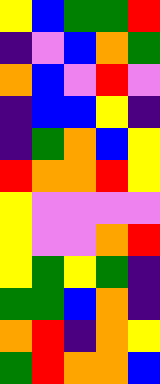[["yellow", "blue", "green", "green", "red"], ["indigo", "violet", "blue", "orange", "green"], ["orange", "blue", "violet", "red", "violet"], ["indigo", "blue", "blue", "yellow", "indigo"], ["indigo", "green", "orange", "blue", "yellow"], ["red", "orange", "orange", "red", "yellow"], ["yellow", "violet", "violet", "violet", "violet"], ["yellow", "violet", "violet", "orange", "red"], ["yellow", "green", "yellow", "green", "indigo"], ["green", "green", "blue", "orange", "indigo"], ["orange", "red", "indigo", "orange", "yellow"], ["green", "red", "orange", "orange", "blue"]]